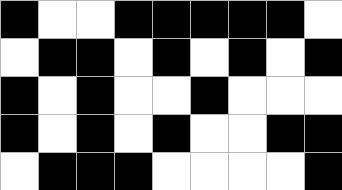[["black", "white", "white", "black", "black", "black", "black", "black", "white"], ["white", "black", "black", "white", "black", "white", "black", "white", "black"], ["black", "white", "black", "white", "white", "black", "white", "white", "white"], ["black", "white", "black", "white", "black", "white", "white", "black", "black"], ["white", "black", "black", "black", "white", "white", "white", "white", "black"]]